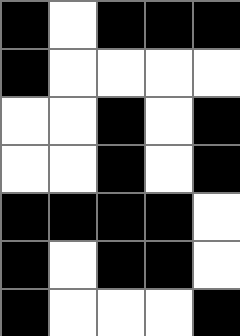[["black", "white", "black", "black", "black"], ["black", "white", "white", "white", "white"], ["white", "white", "black", "white", "black"], ["white", "white", "black", "white", "black"], ["black", "black", "black", "black", "white"], ["black", "white", "black", "black", "white"], ["black", "white", "white", "white", "black"]]